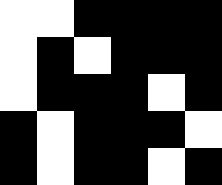[["white", "white", "black", "black", "black", "black"], ["white", "black", "white", "black", "black", "black"], ["white", "black", "black", "black", "white", "black"], ["black", "white", "black", "black", "black", "white"], ["black", "white", "black", "black", "white", "black"]]